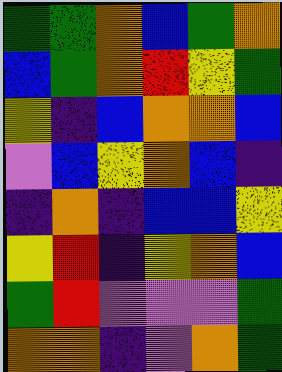[["green", "green", "orange", "blue", "green", "orange"], ["blue", "green", "orange", "red", "yellow", "green"], ["yellow", "indigo", "blue", "orange", "orange", "blue"], ["violet", "blue", "yellow", "orange", "blue", "indigo"], ["indigo", "orange", "indigo", "blue", "blue", "yellow"], ["yellow", "red", "indigo", "yellow", "orange", "blue"], ["green", "red", "violet", "violet", "violet", "green"], ["orange", "orange", "indigo", "violet", "orange", "green"]]